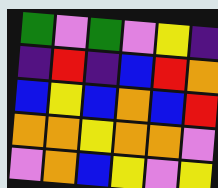[["green", "violet", "green", "violet", "yellow", "indigo"], ["indigo", "red", "indigo", "blue", "red", "orange"], ["blue", "yellow", "blue", "orange", "blue", "red"], ["orange", "orange", "yellow", "orange", "orange", "violet"], ["violet", "orange", "blue", "yellow", "violet", "yellow"]]